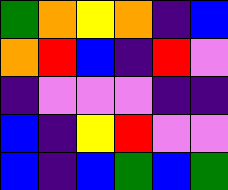[["green", "orange", "yellow", "orange", "indigo", "blue"], ["orange", "red", "blue", "indigo", "red", "violet"], ["indigo", "violet", "violet", "violet", "indigo", "indigo"], ["blue", "indigo", "yellow", "red", "violet", "violet"], ["blue", "indigo", "blue", "green", "blue", "green"]]